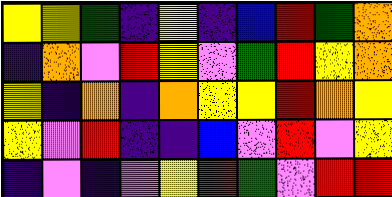[["yellow", "yellow", "green", "indigo", "yellow", "indigo", "blue", "red", "green", "orange"], ["indigo", "orange", "violet", "red", "yellow", "violet", "green", "red", "yellow", "orange"], ["yellow", "indigo", "orange", "indigo", "orange", "yellow", "yellow", "red", "orange", "yellow"], ["yellow", "violet", "red", "indigo", "indigo", "blue", "violet", "red", "violet", "yellow"], ["indigo", "violet", "indigo", "violet", "yellow", "red", "green", "violet", "red", "red"]]